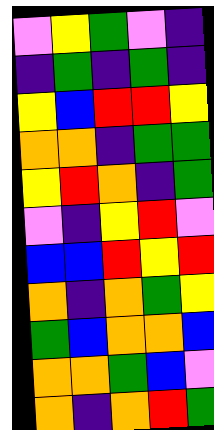[["violet", "yellow", "green", "violet", "indigo"], ["indigo", "green", "indigo", "green", "indigo"], ["yellow", "blue", "red", "red", "yellow"], ["orange", "orange", "indigo", "green", "green"], ["yellow", "red", "orange", "indigo", "green"], ["violet", "indigo", "yellow", "red", "violet"], ["blue", "blue", "red", "yellow", "red"], ["orange", "indigo", "orange", "green", "yellow"], ["green", "blue", "orange", "orange", "blue"], ["orange", "orange", "green", "blue", "violet"], ["orange", "indigo", "orange", "red", "green"]]